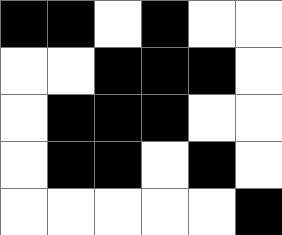[["black", "black", "white", "black", "white", "white"], ["white", "white", "black", "black", "black", "white"], ["white", "black", "black", "black", "white", "white"], ["white", "black", "black", "white", "black", "white"], ["white", "white", "white", "white", "white", "black"]]